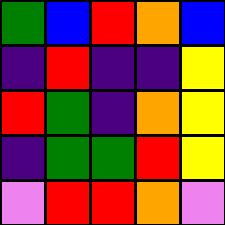[["green", "blue", "red", "orange", "blue"], ["indigo", "red", "indigo", "indigo", "yellow"], ["red", "green", "indigo", "orange", "yellow"], ["indigo", "green", "green", "red", "yellow"], ["violet", "red", "red", "orange", "violet"]]